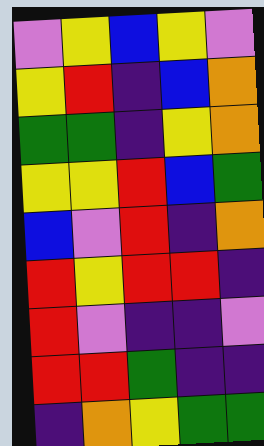[["violet", "yellow", "blue", "yellow", "violet"], ["yellow", "red", "indigo", "blue", "orange"], ["green", "green", "indigo", "yellow", "orange"], ["yellow", "yellow", "red", "blue", "green"], ["blue", "violet", "red", "indigo", "orange"], ["red", "yellow", "red", "red", "indigo"], ["red", "violet", "indigo", "indigo", "violet"], ["red", "red", "green", "indigo", "indigo"], ["indigo", "orange", "yellow", "green", "green"]]